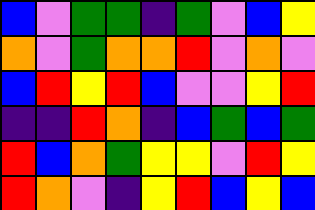[["blue", "violet", "green", "green", "indigo", "green", "violet", "blue", "yellow"], ["orange", "violet", "green", "orange", "orange", "red", "violet", "orange", "violet"], ["blue", "red", "yellow", "red", "blue", "violet", "violet", "yellow", "red"], ["indigo", "indigo", "red", "orange", "indigo", "blue", "green", "blue", "green"], ["red", "blue", "orange", "green", "yellow", "yellow", "violet", "red", "yellow"], ["red", "orange", "violet", "indigo", "yellow", "red", "blue", "yellow", "blue"]]